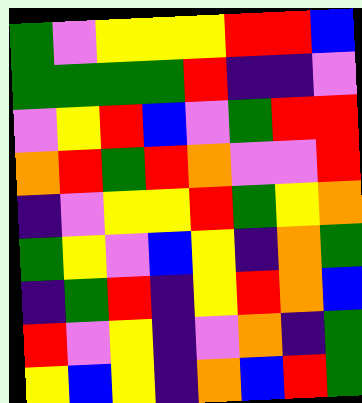[["green", "violet", "yellow", "yellow", "yellow", "red", "red", "blue"], ["green", "green", "green", "green", "red", "indigo", "indigo", "violet"], ["violet", "yellow", "red", "blue", "violet", "green", "red", "red"], ["orange", "red", "green", "red", "orange", "violet", "violet", "red"], ["indigo", "violet", "yellow", "yellow", "red", "green", "yellow", "orange"], ["green", "yellow", "violet", "blue", "yellow", "indigo", "orange", "green"], ["indigo", "green", "red", "indigo", "yellow", "red", "orange", "blue"], ["red", "violet", "yellow", "indigo", "violet", "orange", "indigo", "green"], ["yellow", "blue", "yellow", "indigo", "orange", "blue", "red", "green"]]